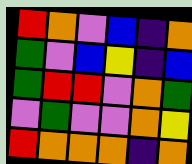[["red", "orange", "violet", "blue", "indigo", "orange"], ["green", "violet", "blue", "yellow", "indigo", "blue"], ["green", "red", "red", "violet", "orange", "green"], ["violet", "green", "violet", "violet", "orange", "yellow"], ["red", "orange", "orange", "orange", "indigo", "orange"]]